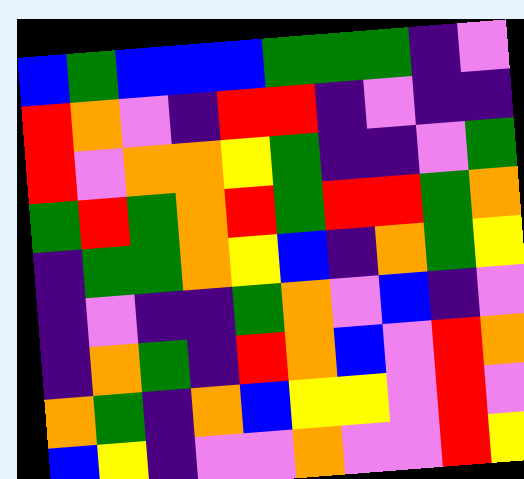[["blue", "green", "blue", "blue", "blue", "green", "green", "green", "indigo", "violet"], ["red", "orange", "violet", "indigo", "red", "red", "indigo", "violet", "indigo", "indigo"], ["red", "violet", "orange", "orange", "yellow", "green", "indigo", "indigo", "violet", "green"], ["green", "red", "green", "orange", "red", "green", "red", "red", "green", "orange"], ["indigo", "green", "green", "orange", "yellow", "blue", "indigo", "orange", "green", "yellow"], ["indigo", "violet", "indigo", "indigo", "green", "orange", "violet", "blue", "indigo", "violet"], ["indigo", "orange", "green", "indigo", "red", "orange", "blue", "violet", "red", "orange"], ["orange", "green", "indigo", "orange", "blue", "yellow", "yellow", "violet", "red", "violet"], ["blue", "yellow", "indigo", "violet", "violet", "orange", "violet", "violet", "red", "yellow"]]